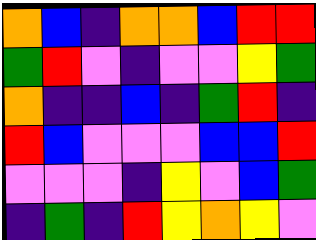[["orange", "blue", "indigo", "orange", "orange", "blue", "red", "red"], ["green", "red", "violet", "indigo", "violet", "violet", "yellow", "green"], ["orange", "indigo", "indigo", "blue", "indigo", "green", "red", "indigo"], ["red", "blue", "violet", "violet", "violet", "blue", "blue", "red"], ["violet", "violet", "violet", "indigo", "yellow", "violet", "blue", "green"], ["indigo", "green", "indigo", "red", "yellow", "orange", "yellow", "violet"]]